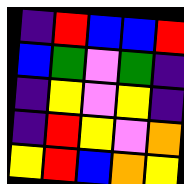[["indigo", "red", "blue", "blue", "red"], ["blue", "green", "violet", "green", "indigo"], ["indigo", "yellow", "violet", "yellow", "indigo"], ["indigo", "red", "yellow", "violet", "orange"], ["yellow", "red", "blue", "orange", "yellow"]]